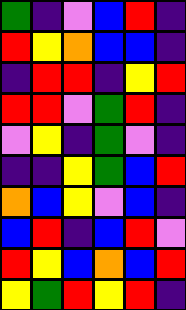[["green", "indigo", "violet", "blue", "red", "indigo"], ["red", "yellow", "orange", "blue", "blue", "indigo"], ["indigo", "red", "red", "indigo", "yellow", "red"], ["red", "red", "violet", "green", "red", "indigo"], ["violet", "yellow", "indigo", "green", "violet", "indigo"], ["indigo", "indigo", "yellow", "green", "blue", "red"], ["orange", "blue", "yellow", "violet", "blue", "indigo"], ["blue", "red", "indigo", "blue", "red", "violet"], ["red", "yellow", "blue", "orange", "blue", "red"], ["yellow", "green", "red", "yellow", "red", "indigo"]]